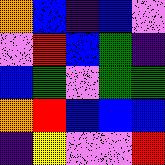[["orange", "blue", "indigo", "blue", "violet"], ["violet", "red", "blue", "green", "indigo"], ["blue", "green", "violet", "green", "green"], ["orange", "red", "blue", "blue", "blue"], ["indigo", "yellow", "violet", "violet", "red"]]